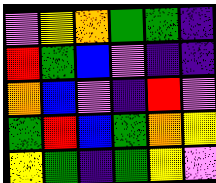[["violet", "yellow", "orange", "green", "green", "indigo"], ["red", "green", "blue", "violet", "indigo", "indigo"], ["orange", "blue", "violet", "indigo", "red", "violet"], ["green", "red", "blue", "green", "orange", "yellow"], ["yellow", "green", "indigo", "green", "yellow", "violet"]]